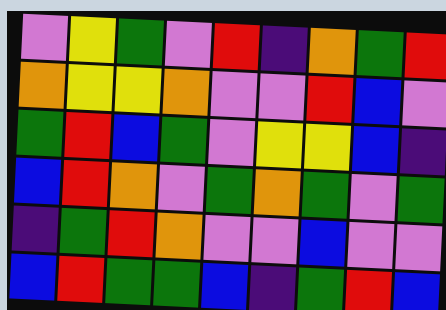[["violet", "yellow", "green", "violet", "red", "indigo", "orange", "green", "red"], ["orange", "yellow", "yellow", "orange", "violet", "violet", "red", "blue", "violet"], ["green", "red", "blue", "green", "violet", "yellow", "yellow", "blue", "indigo"], ["blue", "red", "orange", "violet", "green", "orange", "green", "violet", "green"], ["indigo", "green", "red", "orange", "violet", "violet", "blue", "violet", "violet"], ["blue", "red", "green", "green", "blue", "indigo", "green", "red", "blue"]]